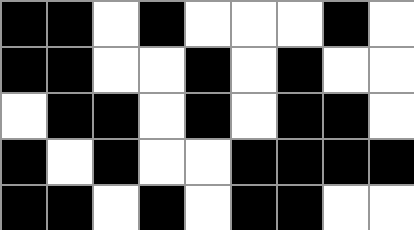[["black", "black", "white", "black", "white", "white", "white", "black", "white"], ["black", "black", "white", "white", "black", "white", "black", "white", "white"], ["white", "black", "black", "white", "black", "white", "black", "black", "white"], ["black", "white", "black", "white", "white", "black", "black", "black", "black"], ["black", "black", "white", "black", "white", "black", "black", "white", "white"]]